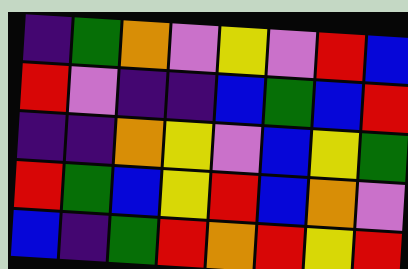[["indigo", "green", "orange", "violet", "yellow", "violet", "red", "blue"], ["red", "violet", "indigo", "indigo", "blue", "green", "blue", "red"], ["indigo", "indigo", "orange", "yellow", "violet", "blue", "yellow", "green"], ["red", "green", "blue", "yellow", "red", "blue", "orange", "violet"], ["blue", "indigo", "green", "red", "orange", "red", "yellow", "red"]]